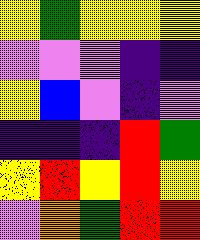[["yellow", "green", "yellow", "yellow", "yellow"], ["violet", "violet", "violet", "indigo", "indigo"], ["yellow", "blue", "violet", "indigo", "violet"], ["indigo", "indigo", "indigo", "red", "green"], ["yellow", "red", "yellow", "red", "yellow"], ["violet", "orange", "green", "red", "red"]]